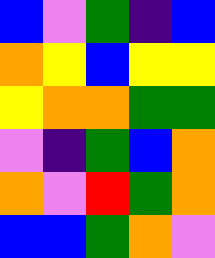[["blue", "violet", "green", "indigo", "blue"], ["orange", "yellow", "blue", "yellow", "yellow"], ["yellow", "orange", "orange", "green", "green"], ["violet", "indigo", "green", "blue", "orange"], ["orange", "violet", "red", "green", "orange"], ["blue", "blue", "green", "orange", "violet"]]